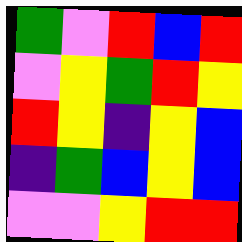[["green", "violet", "red", "blue", "red"], ["violet", "yellow", "green", "red", "yellow"], ["red", "yellow", "indigo", "yellow", "blue"], ["indigo", "green", "blue", "yellow", "blue"], ["violet", "violet", "yellow", "red", "red"]]